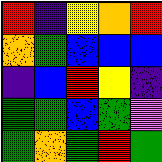[["red", "indigo", "yellow", "orange", "red"], ["orange", "green", "blue", "blue", "blue"], ["indigo", "blue", "red", "yellow", "indigo"], ["green", "green", "blue", "green", "violet"], ["green", "orange", "green", "red", "green"]]